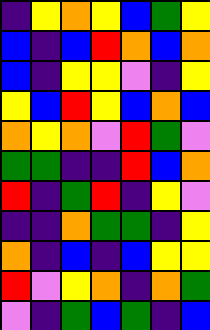[["indigo", "yellow", "orange", "yellow", "blue", "green", "yellow"], ["blue", "indigo", "blue", "red", "orange", "blue", "orange"], ["blue", "indigo", "yellow", "yellow", "violet", "indigo", "yellow"], ["yellow", "blue", "red", "yellow", "blue", "orange", "blue"], ["orange", "yellow", "orange", "violet", "red", "green", "violet"], ["green", "green", "indigo", "indigo", "red", "blue", "orange"], ["red", "indigo", "green", "red", "indigo", "yellow", "violet"], ["indigo", "indigo", "orange", "green", "green", "indigo", "yellow"], ["orange", "indigo", "blue", "indigo", "blue", "yellow", "yellow"], ["red", "violet", "yellow", "orange", "indigo", "orange", "green"], ["violet", "indigo", "green", "blue", "green", "indigo", "blue"]]